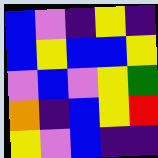[["blue", "violet", "indigo", "yellow", "indigo"], ["blue", "yellow", "blue", "blue", "yellow"], ["violet", "blue", "violet", "yellow", "green"], ["orange", "indigo", "blue", "yellow", "red"], ["yellow", "violet", "blue", "indigo", "indigo"]]